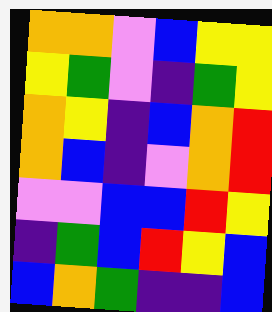[["orange", "orange", "violet", "blue", "yellow", "yellow"], ["yellow", "green", "violet", "indigo", "green", "yellow"], ["orange", "yellow", "indigo", "blue", "orange", "red"], ["orange", "blue", "indigo", "violet", "orange", "red"], ["violet", "violet", "blue", "blue", "red", "yellow"], ["indigo", "green", "blue", "red", "yellow", "blue"], ["blue", "orange", "green", "indigo", "indigo", "blue"]]